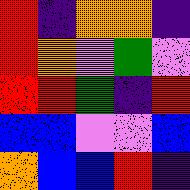[["red", "indigo", "orange", "orange", "indigo"], ["red", "orange", "violet", "green", "violet"], ["red", "red", "green", "indigo", "red"], ["blue", "blue", "violet", "violet", "blue"], ["orange", "blue", "blue", "red", "indigo"]]